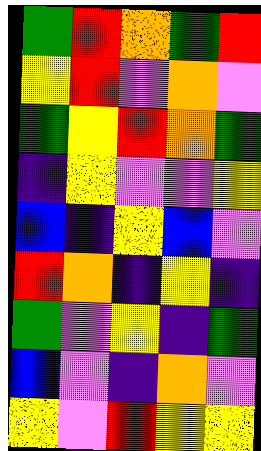[["green", "red", "orange", "green", "red"], ["yellow", "red", "violet", "orange", "violet"], ["green", "yellow", "red", "orange", "green"], ["indigo", "yellow", "violet", "violet", "yellow"], ["blue", "indigo", "yellow", "blue", "violet"], ["red", "orange", "indigo", "yellow", "indigo"], ["green", "violet", "yellow", "indigo", "green"], ["blue", "violet", "indigo", "orange", "violet"], ["yellow", "violet", "red", "yellow", "yellow"]]